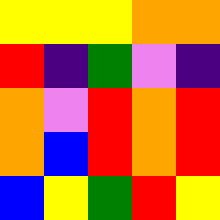[["yellow", "yellow", "yellow", "orange", "orange"], ["red", "indigo", "green", "violet", "indigo"], ["orange", "violet", "red", "orange", "red"], ["orange", "blue", "red", "orange", "red"], ["blue", "yellow", "green", "red", "yellow"]]